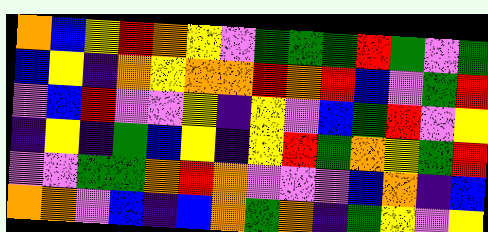[["orange", "blue", "yellow", "red", "orange", "yellow", "violet", "green", "green", "green", "red", "green", "violet", "green"], ["blue", "yellow", "indigo", "orange", "yellow", "orange", "orange", "red", "orange", "red", "blue", "violet", "green", "red"], ["violet", "blue", "red", "violet", "violet", "yellow", "indigo", "yellow", "violet", "blue", "green", "red", "violet", "yellow"], ["indigo", "yellow", "indigo", "green", "blue", "yellow", "indigo", "yellow", "red", "green", "orange", "yellow", "green", "red"], ["violet", "violet", "green", "green", "orange", "red", "orange", "violet", "violet", "violet", "blue", "orange", "indigo", "blue"], ["orange", "orange", "violet", "blue", "indigo", "blue", "orange", "green", "orange", "indigo", "green", "yellow", "violet", "yellow"]]